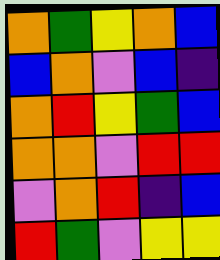[["orange", "green", "yellow", "orange", "blue"], ["blue", "orange", "violet", "blue", "indigo"], ["orange", "red", "yellow", "green", "blue"], ["orange", "orange", "violet", "red", "red"], ["violet", "orange", "red", "indigo", "blue"], ["red", "green", "violet", "yellow", "yellow"]]